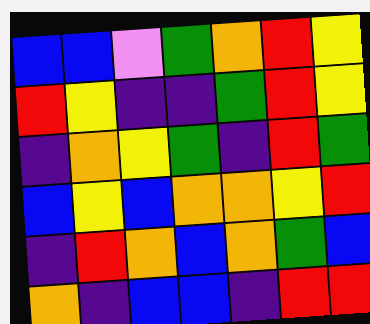[["blue", "blue", "violet", "green", "orange", "red", "yellow"], ["red", "yellow", "indigo", "indigo", "green", "red", "yellow"], ["indigo", "orange", "yellow", "green", "indigo", "red", "green"], ["blue", "yellow", "blue", "orange", "orange", "yellow", "red"], ["indigo", "red", "orange", "blue", "orange", "green", "blue"], ["orange", "indigo", "blue", "blue", "indigo", "red", "red"]]